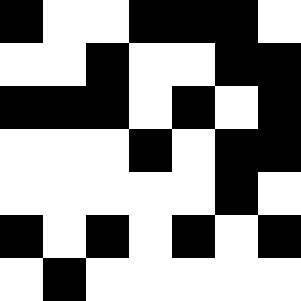[["black", "white", "white", "black", "black", "black", "white"], ["white", "white", "black", "white", "white", "black", "black"], ["black", "black", "black", "white", "black", "white", "black"], ["white", "white", "white", "black", "white", "black", "black"], ["white", "white", "white", "white", "white", "black", "white"], ["black", "white", "black", "white", "black", "white", "black"], ["white", "black", "white", "white", "white", "white", "white"]]